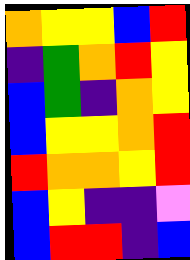[["orange", "yellow", "yellow", "blue", "red"], ["indigo", "green", "orange", "red", "yellow"], ["blue", "green", "indigo", "orange", "yellow"], ["blue", "yellow", "yellow", "orange", "red"], ["red", "orange", "orange", "yellow", "red"], ["blue", "yellow", "indigo", "indigo", "violet"], ["blue", "red", "red", "indigo", "blue"]]